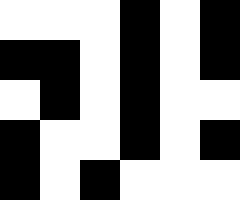[["white", "white", "white", "black", "white", "black"], ["black", "black", "white", "black", "white", "black"], ["white", "black", "white", "black", "white", "white"], ["black", "white", "white", "black", "white", "black"], ["black", "white", "black", "white", "white", "white"]]